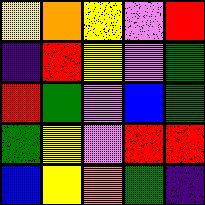[["yellow", "orange", "yellow", "violet", "red"], ["indigo", "red", "yellow", "violet", "green"], ["red", "green", "violet", "blue", "green"], ["green", "yellow", "violet", "red", "red"], ["blue", "yellow", "orange", "green", "indigo"]]